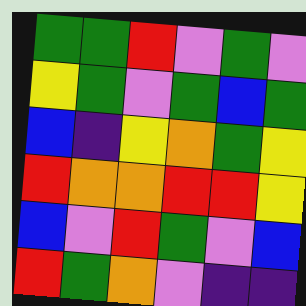[["green", "green", "red", "violet", "green", "violet"], ["yellow", "green", "violet", "green", "blue", "green"], ["blue", "indigo", "yellow", "orange", "green", "yellow"], ["red", "orange", "orange", "red", "red", "yellow"], ["blue", "violet", "red", "green", "violet", "blue"], ["red", "green", "orange", "violet", "indigo", "indigo"]]